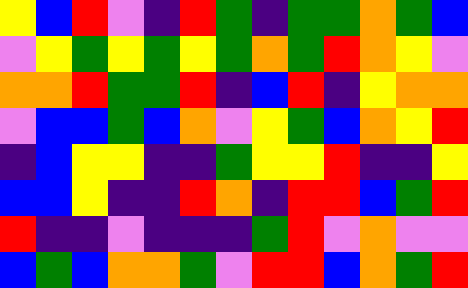[["yellow", "blue", "red", "violet", "indigo", "red", "green", "indigo", "green", "green", "orange", "green", "blue"], ["violet", "yellow", "green", "yellow", "green", "yellow", "green", "orange", "green", "red", "orange", "yellow", "violet"], ["orange", "orange", "red", "green", "green", "red", "indigo", "blue", "red", "indigo", "yellow", "orange", "orange"], ["violet", "blue", "blue", "green", "blue", "orange", "violet", "yellow", "green", "blue", "orange", "yellow", "red"], ["indigo", "blue", "yellow", "yellow", "indigo", "indigo", "green", "yellow", "yellow", "red", "indigo", "indigo", "yellow"], ["blue", "blue", "yellow", "indigo", "indigo", "red", "orange", "indigo", "red", "red", "blue", "green", "red"], ["red", "indigo", "indigo", "violet", "indigo", "indigo", "indigo", "green", "red", "violet", "orange", "violet", "violet"], ["blue", "green", "blue", "orange", "orange", "green", "violet", "red", "red", "blue", "orange", "green", "red"]]